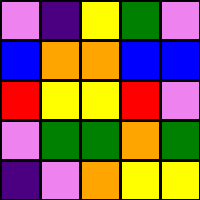[["violet", "indigo", "yellow", "green", "violet"], ["blue", "orange", "orange", "blue", "blue"], ["red", "yellow", "yellow", "red", "violet"], ["violet", "green", "green", "orange", "green"], ["indigo", "violet", "orange", "yellow", "yellow"]]